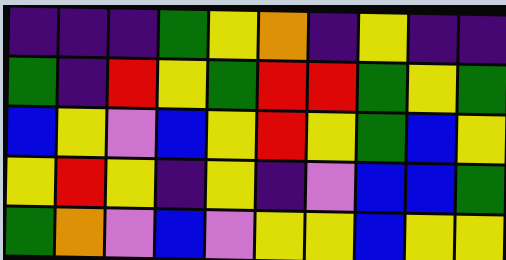[["indigo", "indigo", "indigo", "green", "yellow", "orange", "indigo", "yellow", "indigo", "indigo"], ["green", "indigo", "red", "yellow", "green", "red", "red", "green", "yellow", "green"], ["blue", "yellow", "violet", "blue", "yellow", "red", "yellow", "green", "blue", "yellow"], ["yellow", "red", "yellow", "indigo", "yellow", "indigo", "violet", "blue", "blue", "green"], ["green", "orange", "violet", "blue", "violet", "yellow", "yellow", "blue", "yellow", "yellow"]]